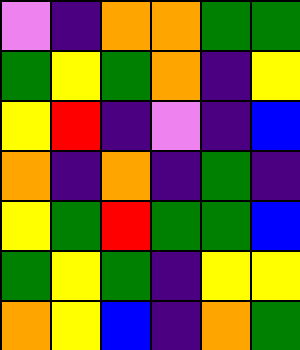[["violet", "indigo", "orange", "orange", "green", "green"], ["green", "yellow", "green", "orange", "indigo", "yellow"], ["yellow", "red", "indigo", "violet", "indigo", "blue"], ["orange", "indigo", "orange", "indigo", "green", "indigo"], ["yellow", "green", "red", "green", "green", "blue"], ["green", "yellow", "green", "indigo", "yellow", "yellow"], ["orange", "yellow", "blue", "indigo", "orange", "green"]]